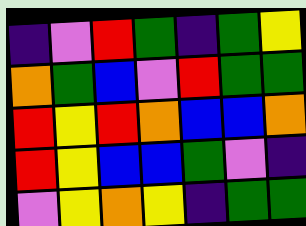[["indigo", "violet", "red", "green", "indigo", "green", "yellow"], ["orange", "green", "blue", "violet", "red", "green", "green"], ["red", "yellow", "red", "orange", "blue", "blue", "orange"], ["red", "yellow", "blue", "blue", "green", "violet", "indigo"], ["violet", "yellow", "orange", "yellow", "indigo", "green", "green"]]